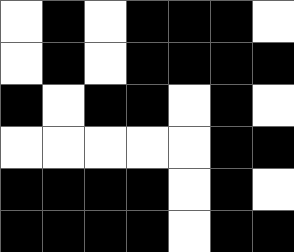[["white", "black", "white", "black", "black", "black", "white"], ["white", "black", "white", "black", "black", "black", "black"], ["black", "white", "black", "black", "white", "black", "white"], ["white", "white", "white", "white", "white", "black", "black"], ["black", "black", "black", "black", "white", "black", "white"], ["black", "black", "black", "black", "white", "black", "black"]]